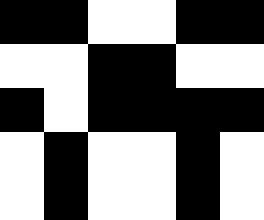[["black", "black", "white", "white", "black", "black"], ["white", "white", "black", "black", "white", "white"], ["black", "white", "black", "black", "black", "black"], ["white", "black", "white", "white", "black", "white"], ["white", "black", "white", "white", "black", "white"]]